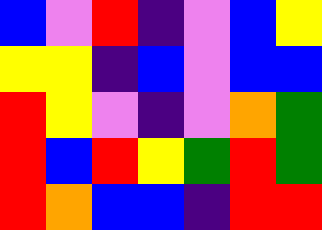[["blue", "violet", "red", "indigo", "violet", "blue", "yellow"], ["yellow", "yellow", "indigo", "blue", "violet", "blue", "blue"], ["red", "yellow", "violet", "indigo", "violet", "orange", "green"], ["red", "blue", "red", "yellow", "green", "red", "green"], ["red", "orange", "blue", "blue", "indigo", "red", "red"]]